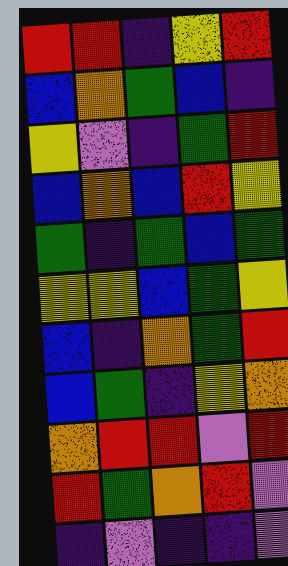[["red", "red", "indigo", "yellow", "red"], ["blue", "orange", "green", "blue", "indigo"], ["yellow", "violet", "indigo", "green", "red"], ["blue", "orange", "blue", "red", "yellow"], ["green", "indigo", "green", "blue", "green"], ["yellow", "yellow", "blue", "green", "yellow"], ["blue", "indigo", "orange", "green", "red"], ["blue", "green", "indigo", "yellow", "orange"], ["orange", "red", "red", "violet", "red"], ["red", "green", "orange", "red", "violet"], ["indigo", "violet", "indigo", "indigo", "violet"]]